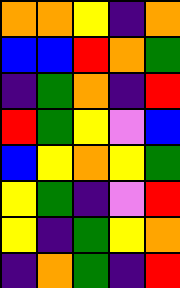[["orange", "orange", "yellow", "indigo", "orange"], ["blue", "blue", "red", "orange", "green"], ["indigo", "green", "orange", "indigo", "red"], ["red", "green", "yellow", "violet", "blue"], ["blue", "yellow", "orange", "yellow", "green"], ["yellow", "green", "indigo", "violet", "red"], ["yellow", "indigo", "green", "yellow", "orange"], ["indigo", "orange", "green", "indigo", "red"]]